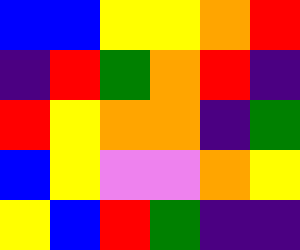[["blue", "blue", "yellow", "yellow", "orange", "red"], ["indigo", "red", "green", "orange", "red", "indigo"], ["red", "yellow", "orange", "orange", "indigo", "green"], ["blue", "yellow", "violet", "violet", "orange", "yellow"], ["yellow", "blue", "red", "green", "indigo", "indigo"]]